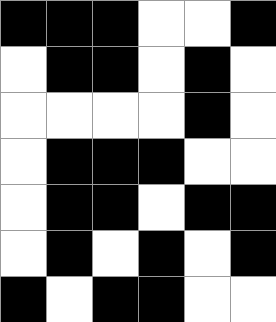[["black", "black", "black", "white", "white", "black"], ["white", "black", "black", "white", "black", "white"], ["white", "white", "white", "white", "black", "white"], ["white", "black", "black", "black", "white", "white"], ["white", "black", "black", "white", "black", "black"], ["white", "black", "white", "black", "white", "black"], ["black", "white", "black", "black", "white", "white"]]